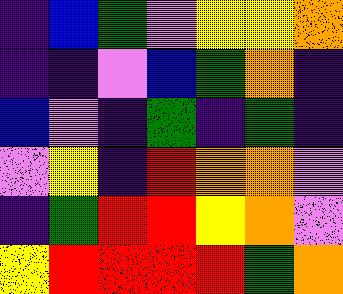[["indigo", "blue", "green", "violet", "yellow", "yellow", "orange"], ["indigo", "indigo", "violet", "blue", "green", "orange", "indigo"], ["blue", "violet", "indigo", "green", "indigo", "green", "indigo"], ["violet", "yellow", "indigo", "red", "orange", "orange", "violet"], ["indigo", "green", "red", "red", "yellow", "orange", "violet"], ["yellow", "red", "red", "red", "red", "green", "orange"]]